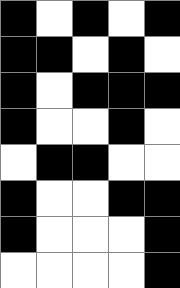[["black", "white", "black", "white", "black"], ["black", "black", "white", "black", "white"], ["black", "white", "black", "black", "black"], ["black", "white", "white", "black", "white"], ["white", "black", "black", "white", "white"], ["black", "white", "white", "black", "black"], ["black", "white", "white", "white", "black"], ["white", "white", "white", "white", "black"]]